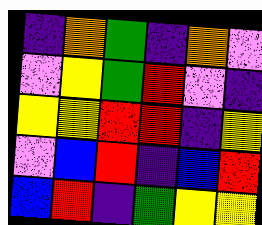[["indigo", "orange", "green", "indigo", "orange", "violet"], ["violet", "yellow", "green", "red", "violet", "indigo"], ["yellow", "yellow", "red", "red", "indigo", "yellow"], ["violet", "blue", "red", "indigo", "blue", "red"], ["blue", "red", "indigo", "green", "yellow", "yellow"]]